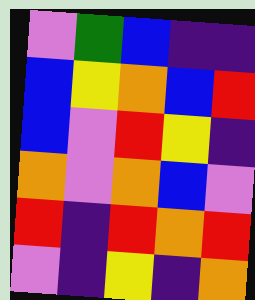[["violet", "green", "blue", "indigo", "indigo"], ["blue", "yellow", "orange", "blue", "red"], ["blue", "violet", "red", "yellow", "indigo"], ["orange", "violet", "orange", "blue", "violet"], ["red", "indigo", "red", "orange", "red"], ["violet", "indigo", "yellow", "indigo", "orange"]]